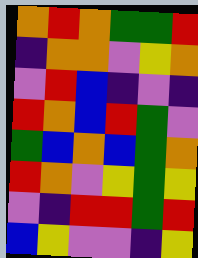[["orange", "red", "orange", "green", "green", "red"], ["indigo", "orange", "orange", "violet", "yellow", "orange"], ["violet", "red", "blue", "indigo", "violet", "indigo"], ["red", "orange", "blue", "red", "green", "violet"], ["green", "blue", "orange", "blue", "green", "orange"], ["red", "orange", "violet", "yellow", "green", "yellow"], ["violet", "indigo", "red", "red", "green", "red"], ["blue", "yellow", "violet", "violet", "indigo", "yellow"]]